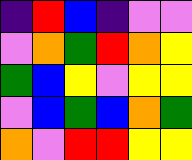[["indigo", "red", "blue", "indigo", "violet", "violet"], ["violet", "orange", "green", "red", "orange", "yellow"], ["green", "blue", "yellow", "violet", "yellow", "yellow"], ["violet", "blue", "green", "blue", "orange", "green"], ["orange", "violet", "red", "red", "yellow", "yellow"]]